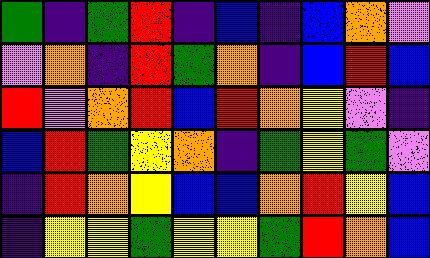[["green", "indigo", "green", "red", "indigo", "blue", "indigo", "blue", "orange", "violet"], ["violet", "orange", "indigo", "red", "green", "orange", "indigo", "blue", "red", "blue"], ["red", "violet", "orange", "red", "blue", "red", "orange", "yellow", "violet", "indigo"], ["blue", "red", "green", "yellow", "orange", "indigo", "green", "yellow", "green", "violet"], ["indigo", "red", "orange", "yellow", "blue", "blue", "orange", "red", "yellow", "blue"], ["indigo", "yellow", "yellow", "green", "yellow", "yellow", "green", "red", "orange", "blue"]]